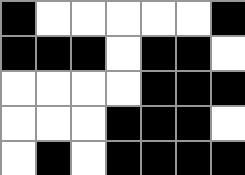[["black", "white", "white", "white", "white", "white", "black"], ["black", "black", "black", "white", "black", "black", "white"], ["white", "white", "white", "white", "black", "black", "black"], ["white", "white", "white", "black", "black", "black", "white"], ["white", "black", "white", "black", "black", "black", "black"]]